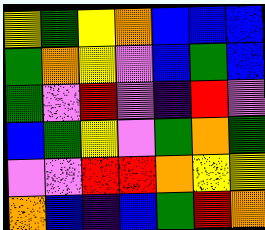[["yellow", "green", "yellow", "orange", "blue", "blue", "blue"], ["green", "orange", "yellow", "violet", "blue", "green", "blue"], ["green", "violet", "red", "violet", "indigo", "red", "violet"], ["blue", "green", "yellow", "violet", "green", "orange", "green"], ["violet", "violet", "red", "red", "orange", "yellow", "yellow"], ["orange", "blue", "indigo", "blue", "green", "red", "orange"]]